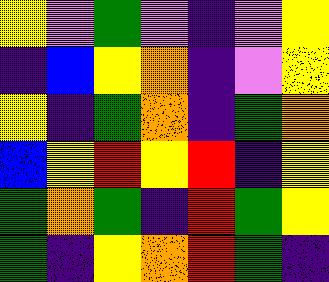[["yellow", "violet", "green", "violet", "indigo", "violet", "yellow"], ["indigo", "blue", "yellow", "orange", "indigo", "violet", "yellow"], ["yellow", "indigo", "green", "orange", "indigo", "green", "orange"], ["blue", "yellow", "red", "yellow", "red", "indigo", "yellow"], ["green", "orange", "green", "indigo", "red", "green", "yellow"], ["green", "indigo", "yellow", "orange", "red", "green", "indigo"]]